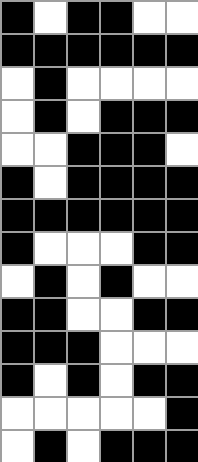[["black", "white", "black", "black", "white", "white"], ["black", "black", "black", "black", "black", "black"], ["white", "black", "white", "white", "white", "white"], ["white", "black", "white", "black", "black", "black"], ["white", "white", "black", "black", "black", "white"], ["black", "white", "black", "black", "black", "black"], ["black", "black", "black", "black", "black", "black"], ["black", "white", "white", "white", "black", "black"], ["white", "black", "white", "black", "white", "white"], ["black", "black", "white", "white", "black", "black"], ["black", "black", "black", "white", "white", "white"], ["black", "white", "black", "white", "black", "black"], ["white", "white", "white", "white", "white", "black"], ["white", "black", "white", "black", "black", "black"]]